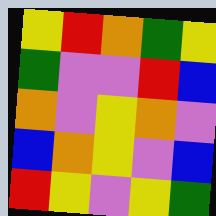[["yellow", "red", "orange", "green", "yellow"], ["green", "violet", "violet", "red", "blue"], ["orange", "violet", "yellow", "orange", "violet"], ["blue", "orange", "yellow", "violet", "blue"], ["red", "yellow", "violet", "yellow", "green"]]